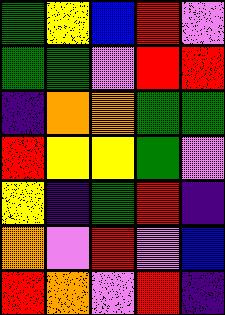[["green", "yellow", "blue", "red", "violet"], ["green", "green", "violet", "red", "red"], ["indigo", "orange", "orange", "green", "green"], ["red", "yellow", "yellow", "green", "violet"], ["yellow", "indigo", "green", "red", "indigo"], ["orange", "violet", "red", "violet", "blue"], ["red", "orange", "violet", "red", "indigo"]]